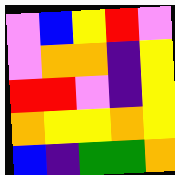[["violet", "blue", "yellow", "red", "violet"], ["violet", "orange", "orange", "indigo", "yellow"], ["red", "red", "violet", "indigo", "yellow"], ["orange", "yellow", "yellow", "orange", "yellow"], ["blue", "indigo", "green", "green", "orange"]]